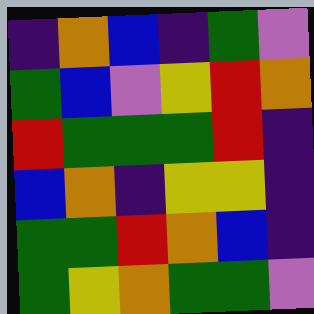[["indigo", "orange", "blue", "indigo", "green", "violet"], ["green", "blue", "violet", "yellow", "red", "orange"], ["red", "green", "green", "green", "red", "indigo"], ["blue", "orange", "indigo", "yellow", "yellow", "indigo"], ["green", "green", "red", "orange", "blue", "indigo"], ["green", "yellow", "orange", "green", "green", "violet"]]